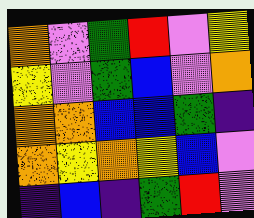[["orange", "violet", "green", "red", "violet", "yellow"], ["yellow", "violet", "green", "blue", "violet", "orange"], ["orange", "orange", "blue", "blue", "green", "indigo"], ["orange", "yellow", "orange", "yellow", "blue", "violet"], ["indigo", "blue", "indigo", "green", "red", "violet"]]